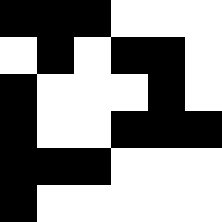[["black", "black", "black", "white", "white", "white"], ["white", "black", "white", "black", "black", "white"], ["black", "white", "white", "white", "black", "white"], ["black", "white", "white", "black", "black", "black"], ["black", "black", "black", "white", "white", "white"], ["black", "white", "white", "white", "white", "white"]]